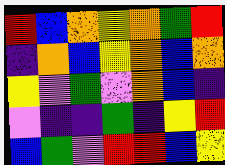[["red", "blue", "orange", "yellow", "orange", "green", "red"], ["indigo", "orange", "blue", "yellow", "orange", "blue", "orange"], ["yellow", "violet", "green", "violet", "orange", "blue", "indigo"], ["violet", "indigo", "indigo", "green", "indigo", "yellow", "red"], ["blue", "green", "violet", "red", "red", "blue", "yellow"]]